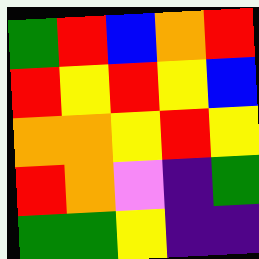[["green", "red", "blue", "orange", "red"], ["red", "yellow", "red", "yellow", "blue"], ["orange", "orange", "yellow", "red", "yellow"], ["red", "orange", "violet", "indigo", "green"], ["green", "green", "yellow", "indigo", "indigo"]]